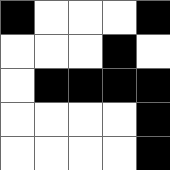[["black", "white", "white", "white", "black"], ["white", "white", "white", "black", "white"], ["white", "black", "black", "black", "black"], ["white", "white", "white", "white", "black"], ["white", "white", "white", "white", "black"]]